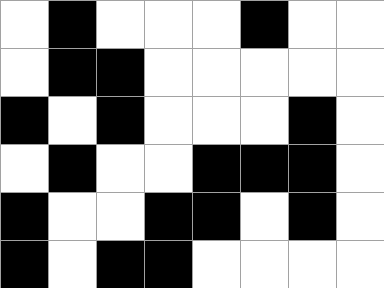[["white", "black", "white", "white", "white", "black", "white", "white"], ["white", "black", "black", "white", "white", "white", "white", "white"], ["black", "white", "black", "white", "white", "white", "black", "white"], ["white", "black", "white", "white", "black", "black", "black", "white"], ["black", "white", "white", "black", "black", "white", "black", "white"], ["black", "white", "black", "black", "white", "white", "white", "white"]]